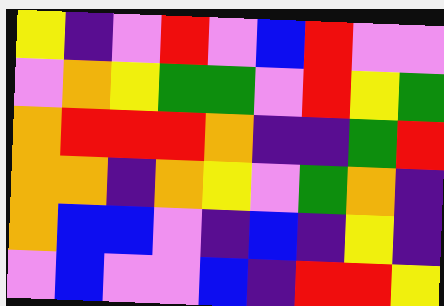[["yellow", "indigo", "violet", "red", "violet", "blue", "red", "violet", "violet"], ["violet", "orange", "yellow", "green", "green", "violet", "red", "yellow", "green"], ["orange", "red", "red", "red", "orange", "indigo", "indigo", "green", "red"], ["orange", "orange", "indigo", "orange", "yellow", "violet", "green", "orange", "indigo"], ["orange", "blue", "blue", "violet", "indigo", "blue", "indigo", "yellow", "indigo"], ["violet", "blue", "violet", "violet", "blue", "indigo", "red", "red", "yellow"]]